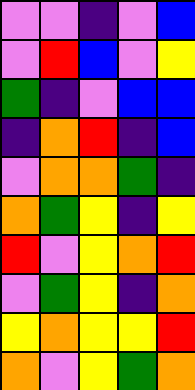[["violet", "violet", "indigo", "violet", "blue"], ["violet", "red", "blue", "violet", "yellow"], ["green", "indigo", "violet", "blue", "blue"], ["indigo", "orange", "red", "indigo", "blue"], ["violet", "orange", "orange", "green", "indigo"], ["orange", "green", "yellow", "indigo", "yellow"], ["red", "violet", "yellow", "orange", "red"], ["violet", "green", "yellow", "indigo", "orange"], ["yellow", "orange", "yellow", "yellow", "red"], ["orange", "violet", "yellow", "green", "orange"]]